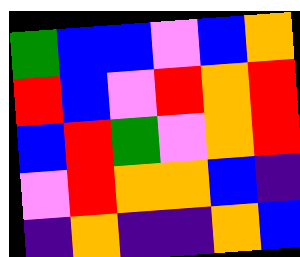[["green", "blue", "blue", "violet", "blue", "orange"], ["red", "blue", "violet", "red", "orange", "red"], ["blue", "red", "green", "violet", "orange", "red"], ["violet", "red", "orange", "orange", "blue", "indigo"], ["indigo", "orange", "indigo", "indigo", "orange", "blue"]]